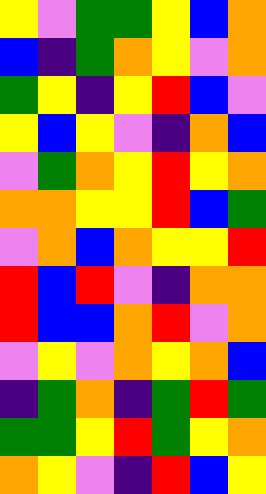[["yellow", "violet", "green", "green", "yellow", "blue", "orange"], ["blue", "indigo", "green", "orange", "yellow", "violet", "orange"], ["green", "yellow", "indigo", "yellow", "red", "blue", "violet"], ["yellow", "blue", "yellow", "violet", "indigo", "orange", "blue"], ["violet", "green", "orange", "yellow", "red", "yellow", "orange"], ["orange", "orange", "yellow", "yellow", "red", "blue", "green"], ["violet", "orange", "blue", "orange", "yellow", "yellow", "red"], ["red", "blue", "red", "violet", "indigo", "orange", "orange"], ["red", "blue", "blue", "orange", "red", "violet", "orange"], ["violet", "yellow", "violet", "orange", "yellow", "orange", "blue"], ["indigo", "green", "orange", "indigo", "green", "red", "green"], ["green", "green", "yellow", "red", "green", "yellow", "orange"], ["orange", "yellow", "violet", "indigo", "red", "blue", "yellow"]]